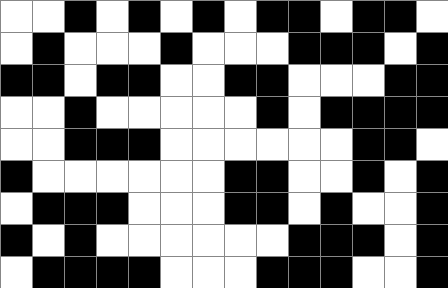[["white", "white", "black", "white", "black", "white", "black", "white", "black", "black", "white", "black", "black", "white"], ["white", "black", "white", "white", "white", "black", "white", "white", "white", "black", "black", "black", "white", "black"], ["black", "black", "white", "black", "black", "white", "white", "black", "black", "white", "white", "white", "black", "black"], ["white", "white", "black", "white", "white", "white", "white", "white", "black", "white", "black", "black", "black", "black"], ["white", "white", "black", "black", "black", "white", "white", "white", "white", "white", "white", "black", "black", "white"], ["black", "white", "white", "white", "white", "white", "white", "black", "black", "white", "white", "black", "white", "black"], ["white", "black", "black", "black", "white", "white", "white", "black", "black", "white", "black", "white", "white", "black"], ["black", "white", "black", "white", "white", "white", "white", "white", "white", "black", "black", "black", "white", "black"], ["white", "black", "black", "black", "black", "white", "white", "white", "black", "black", "black", "white", "white", "black"]]